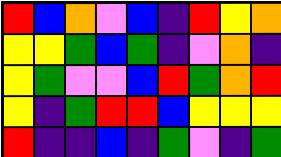[["red", "blue", "orange", "violet", "blue", "indigo", "red", "yellow", "orange"], ["yellow", "yellow", "green", "blue", "green", "indigo", "violet", "orange", "indigo"], ["yellow", "green", "violet", "violet", "blue", "red", "green", "orange", "red"], ["yellow", "indigo", "green", "red", "red", "blue", "yellow", "yellow", "yellow"], ["red", "indigo", "indigo", "blue", "indigo", "green", "violet", "indigo", "green"]]